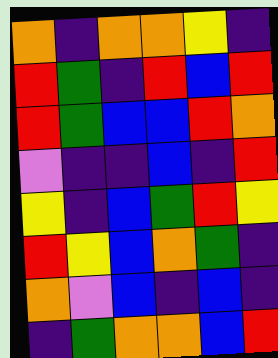[["orange", "indigo", "orange", "orange", "yellow", "indigo"], ["red", "green", "indigo", "red", "blue", "red"], ["red", "green", "blue", "blue", "red", "orange"], ["violet", "indigo", "indigo", "blue", "indigo", "red"], ["yellow", "indigo", "blue", "green", "red", "yellow"], ["red", "yellow", "blue", "orange", "green", "indigo"], ["orange", "violet", "blue", "indigo", "blue", "indigo"], ["indigo", "green", "orange", "orange", "blue", "red"]]